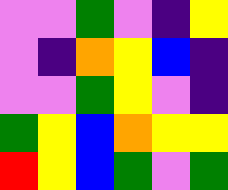[["violet", "violet", "green", "violet", "indigo", "yellow"], ["violet", "indigo", "orange", "yellow", "blue", "indigo"], ["violet", "violet", "green", "yellow", "violet", "indigo"], ["green", "yellow", "blue", "orange", "yellow", "yellow"], ["red", "yellow", "blue", "green", "violet", "green"]]